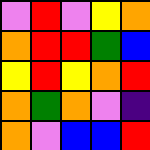[["violet", "red", "violet", "yellow", "orange"], ["orange", "red", "red", "green", "blue"], ["yellow", "red", "yellow", "orange", "red"], ["orange", "green", "orange", "violet", "indigo"], ["orange", "violet", "blue", "blue", "red"]]